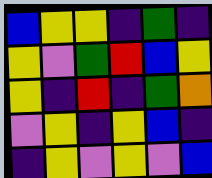[["blue", "yellow", "yellow", "indigo", "green", "indigo"], ["yellow", "violet", "green", "red", "blue", "yellow"], ["yellow", "indigo", "red", "indigo", "green", "orange"], ["violet", "yellow", "indigo", "yellow", "blue", "indigo"], ["indigo", "yellow", "violet", "yellow", "violet", "blue"]]